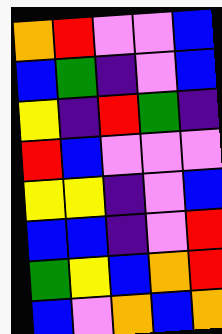[["orange", "red", "violet", "violet", "blue"], ["blue", "green", "indigo", "violet", "blue"], ["yellow", "indigo", "red", "green", "indigo"], ["red", "blue", "violet", "violet", "violet"], ["yellow", "yellow", "indigo", "violet", "blue"], ["blue", "blue", "indigo", "violet", "red"], ["green", "yellow", "blue", "orange", "red"], ["blue", "violet", "orange", "blue", "orange"]]